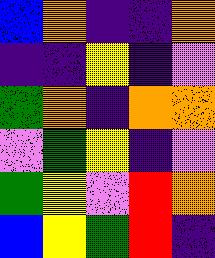[["blue", "orange", "indigo", "indigo", "orange"], ["indigo", "indigo", "yellow", "indigo", "violet"], ["green", "orange", "indigo", "orange", "orange"], ["violet", "green", "yellow", "indigo", "violet"], ["green", "yellow", "violet", "red", "orange"], ["blue", "yellow", "green", "red", "indigo"]]